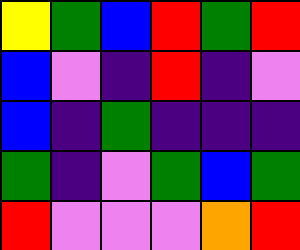[["yellow", "green", "blue", "red", "green", "red"], ["blue", "violet", "indigo", "red", "indigo", "violet"], ["blue", "indigo", "green", "indigo", "indigo", "indigo"], ["green", "indigo", "violet", "green", "blue", "green"], ["red", "violet", "violet", "violet", "orange", "red"]]